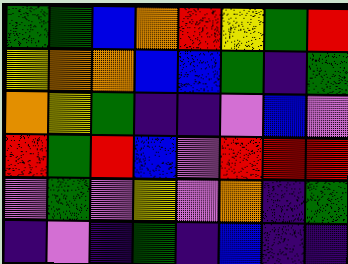[["green", "green", "blue", "orange", "red", "yellow", "green", "red"], ["yellow", "orange", "orange", "blue", "blue", "green", "indigo", "green"], ["orange", "yellow", "green", "indigo", "indigo", "violet", "blue", "violet"], ["red", "green", "red", "blue", "violet", "red", "red", "red"], ["violet", "green", "violet", "yellow", "violet", "orange", "indigo", "green"], ["indigo", "violet", "indigo", "green", "indigo", "blue", "indigo", "indigo"]]